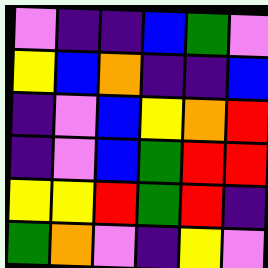[["violet", "indigo", "indigo", "blue", "green", "violet"], ["yellow", "blue", "orange", "indigo", "indigo", "blue"], ["indigo", "violet", "blue", "yellow", "orange", "red"], ["indigo", "violet", "blue", "green", "red", "red"], ["yellow", "yellow", "red", "green", "red", "indigo"], ["green", "orange", "violet", "indigo", "yellow", "violet"]]